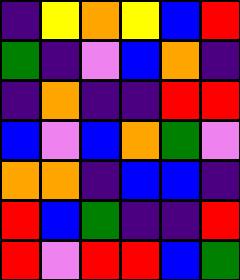[["indigo", "yellow", "orange", "yellow", "blue", "red"], ["green", "indigo", "violet", "blue", "orange", "indigo"], ["indigo", "orange", "indigo", "indigo", "red", "red"], ["blue", "violet", "blue", "orange", "green", "violet"], ["orange", "orange", "indigo", "blue", "blue", "indigo"], ["red", "blue", "green", "indigo", "indigo", "red"], ["red", "violet", "red", "red", "blue", "green"]]